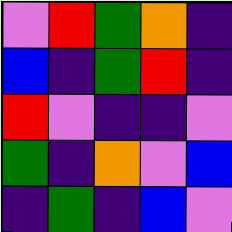[["violet", "red", "green", "orange", "indigo"], ["blue", "indigo", "green", "red", "indigo"], ["red", "violet", "indigo", "indigo", "violet"], ["green", "indigo", "orange", "violet", "blue"], ["indigo", "green", "indigo", "blue", "violet"]]